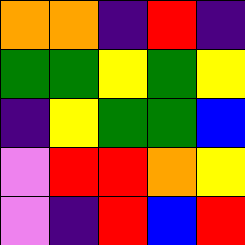[["orange", "orange", "indigo", "red", "indigo"], ["green", "green", "yellow", "green", "yellow"], ["indigo", "yellow", "green", "green", "blue"], ["violet", "red", "red", "orange", "yellow"], ["violet", "indigo", "red", "blue", "red"]]